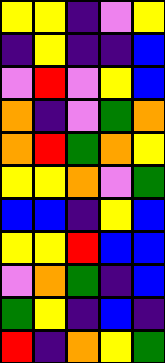[["yellow", "yellow", "indigo", "violet", "yellow"], ["indigo", "yellow", "indigo", "indigo", "blue"], ["violet", "red", "violet", "yellow", "blue"], ["orange", "indigo", "violet", "green", "orange"], ["orange", "red", "green", "orange", "yellow"], ["yellow", "yellow", "orange", "violet", "green"], ["blue", "blue", "indigo", "yellow", "blue"], ["yellow", "yellow", "red", "blue", "blue"], ["violet", "orange", "green", "indigo", "blue"], ["green", "yellow", "indigo", "blue", "indigo"], ["red", "indigo", "orange", "yellow", "green"]]